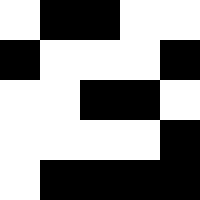[["white", "black", "black", "white", "white"], ["black", "white", "white", "white", "black"], ["white", "white", "black", "black", "white"], ["white", "white", "white", "white", "black"], ["white", "black", "black", "black", "black"]]